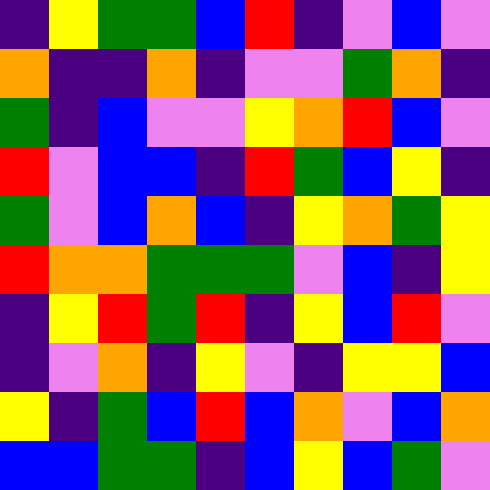[["indigo", "yellow", "green", "green", "blue", "red", "indigo", "violet", "blue", "violet"], ["orange", "indigo", "indigo", "orange", "indigo", "violet", "violet", "green", "orange", "indigo"], ["green", "indigo", "blue", "violet", "violet", "yellow", "orange", "red", "blue", "violet"], ["red", "violet", "blue", "blue", "indigo", "red", "green", "blue", "yellow", "indigo"], ["green", "violet", "blue", "orange", "blue", "indigo", "yellow", "orange", "green", "yellow"], ["red", "orange", "orange", "green", "green", "green", "violet", "blue", "indigo", "yellow"], ["indigo", "yellow", "red", "green", "red", "indigo", "yellow", "blue", "red", "violet"], ["indigo", "violet", "orange", "indigo", "yellow", "violet", "indigo", "yellow", "yellow", "blue"], ["yellow", "indigo", "green", "blue", "red", "blue", "orange", "violet", "blue", "orange"], ["blue", "blue", "green", "green", "indigo", "blue", "yellow", "blue", "green", "violet"]]